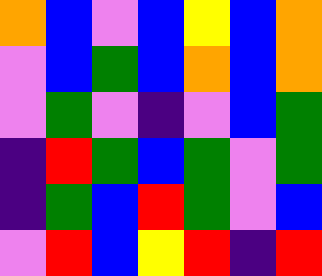[["orange", "blue", "violet", "blue", "yellow", "blue", "orange"], ["violet", "blue", "green", "blue", "orange", "blue", "orange"], ["violet", "green", "violet", "indigo", "violet", "blue", "green"], ["indigo", "red", "green", "blue", "green", "violet", "green"], ["indigo", "green", "blue", "red", "green", "violet", "blue"], ["violet", "red", "blue", "yellow", "red", "indigo", "red"]]